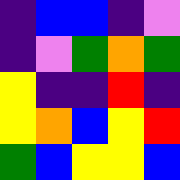[["indigo", "blue", "blue", "indigo", "violet"], ["indigo", "violet", "green", "orange", "green"], ["yellow", "indigo", "indigo", "red", "indigo"], ["yellow", "orange", "blue", "yellow", "red"], ["green", "blue", "yellow", "yellow", "blue"]]